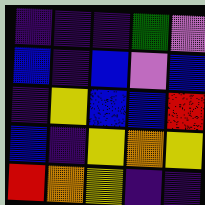[["indigo", "indigo", "indigo", "green", "violet"], ["blue", "indigo", "blue", "violet", "blue"], ["indigo", "yellow", "blue", "blue", "red"], ["blue", "indigo", "yellow", "orange", "yellow"], ["red", "orange", "yellow", "indigo", "indigo"]]